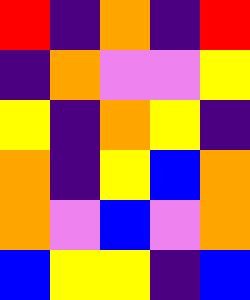[["red", "indigo", "orange", "indigo", "red"], ["indigo", "orange", "violet", "violet", "yellow"], ["yellow", "indigo", "orange", "yellow", "indigo"], ["orange", "indigo", "yellow", "blue", "orange"], ["orange", "violet", "blue", "violet", "orange"], ["blue", "yellow", "yellow", "indigo", "blue"]]